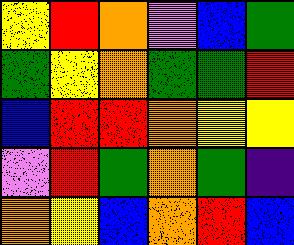[["yellow", "red", "orange", "violet", "blue", "green"], ["green", "yellow", "orange", "green", "green", "red"], ["blue", "red", "red", "orange", "yellow", "yellow"], ["violet", "red", "green", "orange", "green", "indigo"], ["orange", "yellow", "blue", "orange", "red", "blue"]]